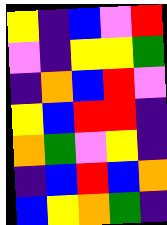[["yellow", "indigo", "blue", "violet", "red"], ["violet", "indigo", "yellow", "yellow", "green"], ["indigo", "orange", "blue", "red", "violet"], ["yellow", "blue", "red", "red", "indigo"], ["orange", "green", "violet", "yellow", "indigo"], ["indigo", "blue", "red", "blue", "orange"], ["blue", "yellow", "orange", "green", "indigo"]]